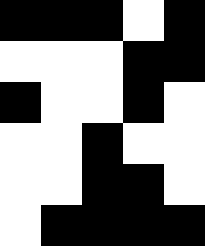[["black", "black", "black", "white", "black"], ["white", "white", "white", "black", "black"], ["black", "white", "white", "black", "white"], ["white", "white", "black", "white", "white"], ["white", "white", "black", "black", "white"], ["white", "black", "black", "black", "black"]]